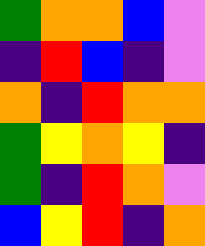[["green", "orange", "orange", "blue", "violet"], ["indigo", "red", "blue", "indigo", "violet"], ["orange", "indigo", "red", "orange", "orange"], ["green", "yellow", "orange", "yellow", "indigo"], ["green", "indigo", "red", "orange", "violet"], ["blue", "yellow", "red", "indigo", "orange"]]